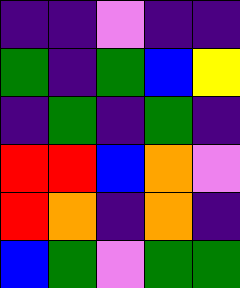[["indigo", "indigo", "violet", "indigo", "indigo"], ["green", "indigo", "green", "blue", "yellow"], ["indigo", "green", "indigo", "green", "indigo"], ["red", "red", "blue", "orange", "violet"], ["red", "orange", "indigo", "orange", "indigo"], ["blue", "green", "violet", "green", "green"]]